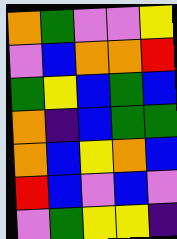[["orange", "green", "violet", "violet", "yellow"], ["violet", "blue", "orange", "orange", "red"], ["green", "yellow", "blue", "green", "blue"], ["orange", "indigo", "blue", "green", "green"], ["orange", "blue", "yellow", "orange", "blue"], ["red", "blue", "violet", "blue", "violet"], ["violet", "green", "yellow", "yellow", "indigo"]]